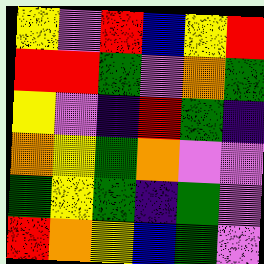[["yellow", "violet", "red", "blue", "yellow", "red"], ["red", "red", "green", "violet", "orange", "green"], ["yellow", "violet", "indigo", "red", "green", "indigo"], ["orange", "yellow", "green", "orange", "violet", "violet"], ["green", "yellow", "green", "indigo", "green", "violet"], ["red", "orange", "yellow", "blue", "green", "violet"]]